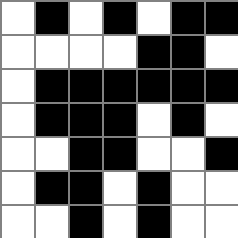[["white", "black", "white", "black", "white", "black", "black"], ["white", "white", "white", "white", "black", "black", "white"], ["white", "black", "black", "black", "black", "black", "black"], ["white", "black", "black", "black", "white", "black", "white"], ["white", "white", "black", "black", "white", "white", "black"], ["white", "black", "black", "white", "black", "white", "white"], ["white", "white", "black", "white", "black", "white", "white"]]